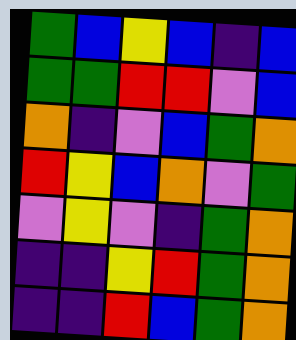[["green", "blue", "yellow", "blue", "indigo", "blue"], ["green", "green", "red", "red", "violet", "blue"], ["orange", "indigo", "violet", "blue", "green", "orange"], ["red", "yellow", "blue", "orange", "violet", "green"], ["violet", "yellow", "violet", "indigo", "green", "orange"], ["indigo", "indigo", "yellow", "red", "green", "orange"], ["indigo", "indigo", "red", "blue", "green", "orange"]]